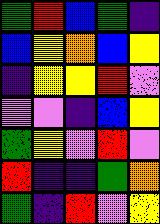[["green", "red", "blue", "green", "indigo"], ["blue", "yellow", "orange", "blue", "yellow"], ["indigo", "yellow", "yellow", "red", "violet"], ["violet", "violet", "indigo", "blue", "yellow"], ["green", "yellow", "violet", "red", "violet"], ["red", "indigo", "indigo", "green", "orange"], ["green", "indigo", "red", "violet", "yellow"]]